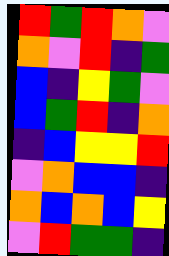[["red", "green", "red", "orange", "violet"], ["orange", "violet", "red", "indigo", "green"], ["blue", "indigo", "yellow", "green", "violet"], ["blue", "green", "red", "indigo", "orange"], ["indigo", "blue", "yellow", "yellow", "red"], ["violet", "orange", "blue", "blue", "indigo"], ["orange", "blue", "orange", "blue", "yellow"], ["violet", "red", "green", "green", "indigo"]]